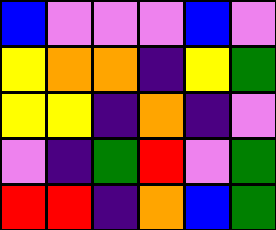[["blue", "violet", "violet", "violet", "blue", "violet"], ["yellow", "orange", "orange", "indigo", "yellow", "green"], ["yellow", "yellow", "indigo", "orange", "indigo", "violet"], ["violet", "indigo", "green", "red", "violet", "green"], ["red", "red", "indigo", "orange", "blue", "green"]]